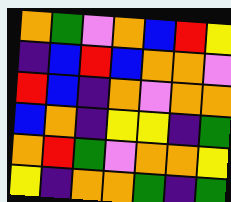[["orange", "green", "violet", "orange", "blue", "red", "yellow"], ["indigo", "blue", "red", "blue", "orange", "orange", "violet"], ["red", "blue", "indigo", "orange", "violet", "orange", "orange"], ["blue", "orange", "indigo", "yellow", "yellow", "indigo", "green"], ["orange", "red", "green", "violet", "orange", "orange", "yellow"], ["yellow", "indigo", "orange", "orange", "green", "indigo", "green"]]